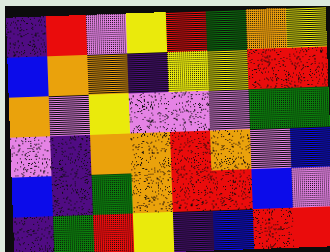[["indigo", "red", "violet", "yellow", "red", "green", "orange", "yellow"], ["blue", "orange", "orange", "indigo", "yellow", "yellow", "red", "red"], ["orange", "violet", "yellow", "violet", "violet", "violet", "green", "green"], ["violet", "indigo", "orange", "orange", "red", "orange", "violet", "blue"], ["blue", "indigo", "green", "orange", "red", "red", "blue", "violet"], ["indigo", "green", "red", "yellow", "indigo", "blue", "red", "red"]]